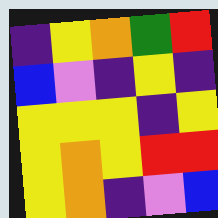[["indigo", "yellow", "orange", "green", "red"], ["blue", "violet", "indigo", "yellow", "indigo"], ["yellow", "yellow", "yellow", "indigo", "yellow"], ["yellow", "orange", "yellow", "red", "red"], ["yellow", "orange", "indigo", "violet", "blue"]]